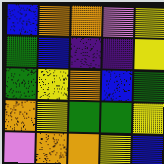[["blue", "orange", "orange", "violet", "yellow"], ["green", "blue", "indigo", "indigo", "yellow"], ["green", "yellow", "orange", "blue", "green"], ["orange", "yellow", "green", "green", "yellow"], ["violet", "orange", "orange", "yellow", "blue"]]